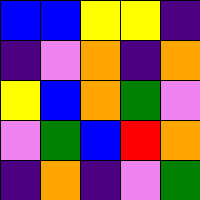[["blue", "blue", "yellow", "yellow", "indigo"], ["indigo", "violet", "orange", "indigo", "orange"], ["yellow", "blue", "orange", "green", "violet"], ["violet", "green", "blue", "red", "orange"], ["indigo", "orange", "indigo", "violet", "green"]]